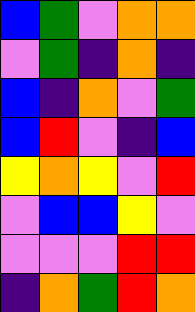[["blue", "green", "violet", "orange", "orange"], ["violet", "green", "indigo", "orange", "indigo"], ["blue", "indigo", "orange", "violet", "green"], ["blue", "red", "violet", "indigo", "blue"], ["yellow", "orange", "yellow", "violet", "red"], ["violet", "blue", "blue", "yellow", "violet"], ["violet", "violet", "violet", "red", "red"], ["indigo", "orange", "green", "red", "orange"]]